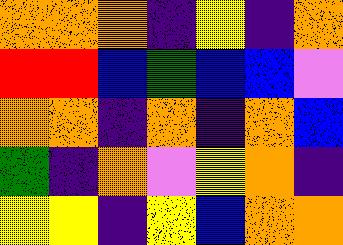[["orange", "orange", "orange", "indigo", "yellow", "indigo", "orange"], ["red", "red", "blue", "green", "blue", "blue", "violet"], ["orange", "orange", "indigo", "orange", "indigo", "orange", "blue"], ["green", "indigo", "orange", "violet", "yellow", "orange", "indigo"], ["yellow", "yellow", "indigo", "yellow", "blue", "orange", "orange"]]